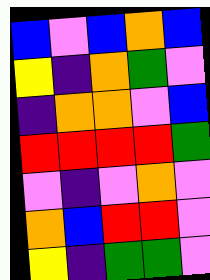[["blue", "violet", "blue", "orange", "blue"], ["yellow", "indigo", "orange", "green", "violet"], ["indigo", "orange", "orange", "violet", "blue"], ["red", "red", "red", "red", "green"], ["violet", "indigo", "violet", "orange", "violet"], ["orange", "blue", "red", "red", "violet"], ["yellow", "indigo", "green", "green", "violet"]]